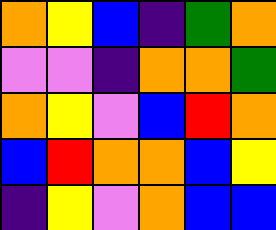[["orange", "yellow", "blue", "indigo", "green", "orange"], ["violet", "violet", "indigo", "orange", "orange", "green"], ["orange", "yellow", "violet", "blue", "red", "orange"], ["blue", "red", "orange", "orange", "blue", "yellow"], ["indigo", "yellow", "violet", "orange", "blue", "blue"]]